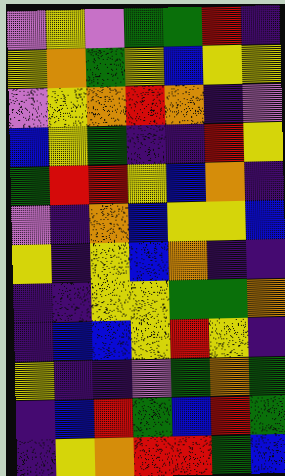[["violet", "yellow", "violet", "green", "green", "red", "indigo"], ["yellow", "orange", "green", "yellow", "blue", "yellow", "yellow"], ["violet", "yellow", "orange", "red", "orange", "indigo", "violet"], ["blue", "yellow", "green", "indigo", "indigo", "red", "yellow"], ["green", "red", "red", "yellow", "blue", "orange", "indigo"], ["violet", "indigo", "orange", "blue", "yellow", "yellow", "blue"], ["yellow", "indigo", "yellow", "blue", "orange", "indigo", "indigo"], ["indigo", "indigo", "yellow", "yellow", "green", "green", "orange"], ["indigo", "blue", "blue", "yellow", "red", "yellow", "indigo"], ["yellow", "indigo", "indigo", "violet", "green", "orange", "green"], ["indigo", "blue", "red", "green", "blue", "red", "green"], ["indigo", "yellow", "orange", "red", "red", "green", "blue"]]